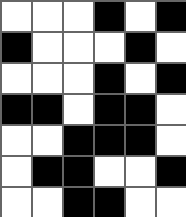[["white", "white", "white", "black", "white", "black"], ["black", "white", "white", "white", "black", "white"], ["white", "white", "white", "black", "white", "black"], ["black", "black", "white", "black", "black", "white"], ["white", "white", "black", "black", "black", "white"], ["white", "black", "black", "white", "white", "black"], ["white", "white", "black", "black", "white", "white"]]